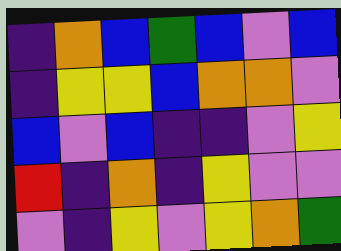[["indigo", "orange", "blue", "green", "blue", "violet", "blue"], ["indigo", "yellow", "yellow", "blue", "orange", "orange", "violet"], ["blue", "violet", "blue", "indigo", "indigo", "violet", "yellow"], ["red", "indigo", "orange", "indigo", "yellow", "violet", "violet"], ["violet", "indigo", "yellow", "violet", "yellow", "orange", "green"]]